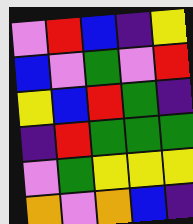[["violet", "red", "blue", "indigo", "yellow"], ["blue", "violet", "green", "violet", "red"], ["yellow", "blue", "red", "green", "indigo"], ["indigo", "red", "green", "green", "green"], ["violet", "green", "yellow", "yellow", "yellow"], ["orange", "violet", "orange", "blue", "indigo"]]